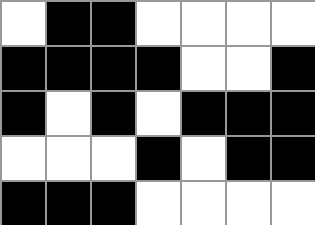[["white", "black", "black", "white", "white", "white", "white"], ["black", "black", "black", "black", "white", "white", "black"], ["black", "white", "black", "white", "black", "black", "black"], ["white", "white", "white", "black", "white", "black", "black"], ["black", "black", "black", "white", "white", "white", "white"]]